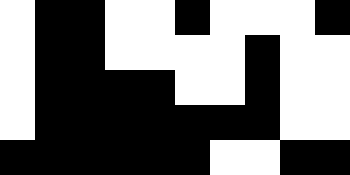[["white", "black", "black", "white", "white", "black", "white", "white", "white", "black"], ["white", "black", "black", "white", "white", "white", "white", "black", "white", "white"], ["white", "black", "black", "black", "black", "white", "white", "black", "white", "white"], ["white", "black", "black", "black", "black", "black", "black", "black", "white", "white"], ["black", "black", "black", "black", "black", "black", "white", "white", "black", "black"]]